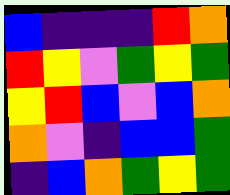[["blue", "indigo", "indigo", "indigo", "red", "orange"], ["red", "yellow", "violet", "green", "yellow", "green"], ["yellow", "red", "blue", "violet", "blue", "orange"], ["orange", "violet", "indigo", "blue", "blue", "green"], ["indigo", "blue", "orange", "green", "yellow", "green"]]